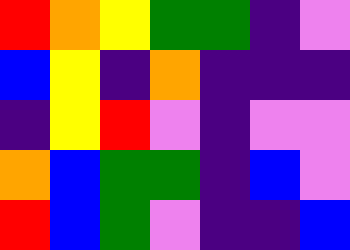[["red", "orange", "yellow", "green", "green", "indigo", "violet"], ["blue", "yellow", "indigo", "orange", "indigo", "indigo", "indigo"], ["indigo", "yellow", "red", "violet", "indigo", "violet", "violet"], ["orange", "blue", "green", "green", "indigo", "blue", "violet"], ["red", "blue", "green", "violet", "indigo", "indigo", "blue"]]